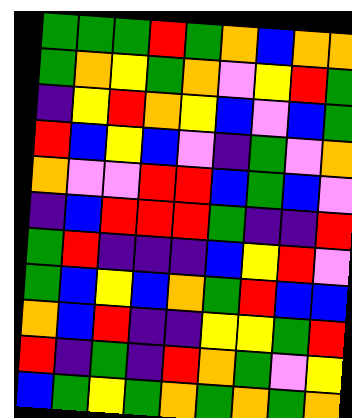[["green", "green", "green", "red", "green", "orange", "blue", "orange", "orange"], ["green", "orange", "yellow", "green", "orange", "violet", "yellow", "red", "green"], ["indigo", "yellow", "red", "orange", "yellow", "blue", "violet", "blue", "green"], ["red", "blue", "yellow", "blue", "violet", "indigo", "green", "violet", "orange"], ["orange", "violet", "violet", "red", "red", "blue", "green", "blue", "violet"], ["indigo", "blue", "red", "red", "red", "green", "indigo", "indigo", "red"], ["green", "red", "indigo", "indigo", "indigo", "blue", "yellow", "red", "violet"], ["green", "blue", "yellow", "blue", "orange", "green", "red", "blue", "blue"], ["orange", "blue", "red", "indigo", "indigo", "yellow", "yellow", "green", "red"], ["red", "indigo", "green", "indigo", "red", "orange", "green", "violet", "yellow"], ["blue", "green", "yellow", "green", "orange", "green", "orange", "green", "orange"]]